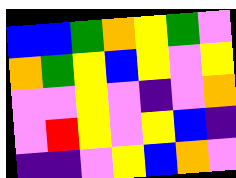[["blue", "blue", "green", "orange", "yellow", "green", "violet"], ["orange", "green", "yellow", "blue", "yellow", "violet", "yellow"], ["violet", "violet", "yellow", "violet", "indigo", "violet", "orange"], ["violet", "red", "yellow", "violet", "yellow", "blue", "indigo"], ["indigo", "indigo", "violet", "yellow", "blue", "orange", "violet"]]